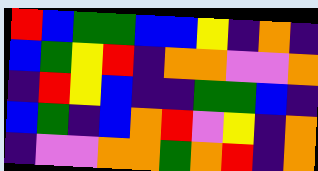[["red", "blue", "green", "green", "blue", "blue", "yellow", "indigo", "orange", "indigo"], ["blue", "green", "yellow", "red", "indigo", "orange", "orange", "violet", "violet", "orange"], ["indigo", "red", "yellow", "blue", "indigo", "indigo", "green", "green", "blue", "indigo"], ["blue", "green", "indigo", "blue", "orange", "red", "violet", "yellow", "indigo", "orange"], ["indigo", "violet", "violet", "orange", "orange", "green", "orange", "red", "indigo", "orange"]]